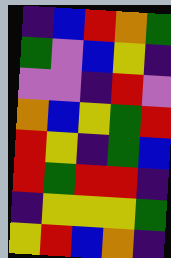[["indigo", "blue", "red", "orange", "green"], ["green", "violet", "blue", "yellow", "indigo"], ["violet", "violet", "indigo", "red", "violet"], ["orange", "blue", "yellow", "green", "red"], ["red", "yellow", "indigo", "green", "blue"], ["red", "green", "red", "red", "indigo"], ["indigo", "yellow", "yellow", "yellow", "green"], ["yellow", "red", "blue", "orange", "indigo"]]